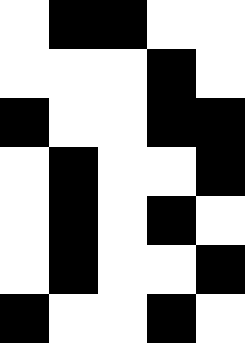[["white", "black", "black", "white", "white"], ["white", "white", "white", "black", "white"], ["black", "white", "white", "black", "black"], ["white", "black", "white", "white", "black"], ["white", "black", "white", "black", "white"], ["white", "black", "white", "white", "black"], ["black", "white", "white", "black", "white"]]